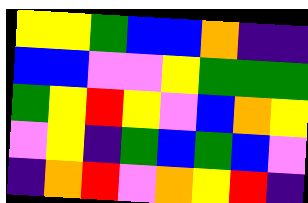[["yellow", "yellow", "green", "blue", "blue", "orange", "indigo", "indigo"], ["blue", "blue", "violet", "violet", "yellow", "green", "green", "green"], ["green", "yellow", "red", "yellow", "violet", "blue", "orange", "yellow"], ["violet", "yellow", "indigo", "green", "blue", "green", "blue", "violet"], ["indigo", "orange", "red", "violet", "orange", "yellow", "red", "indigo"]]